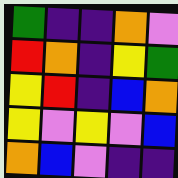[["green", "indigo", "indigo", "orange", "violet"], ["red", "orange", "indigo", "yellow", "green"], ["yellow", "red", "indigo", "blue", "orange"], ["yellow", "violet", "yellow", "violet", "blue"], ["orange", "blue", "violet", "indigo", "indigo"]]